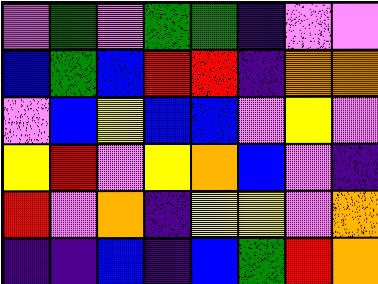[["violet", "green", "violet", "green", "green", "indigo", "violet", "violet"], ["blue", "green", "blue", "red", "red", "indigo", "orange", "orange"], ["violet", "blue", "yellow", "blue", "blue", "violet", "yellow", "violet"], ["yellow", "red", "violet", "yellow", "orange", "blue", "violet", "indigo"], ["red", "violet", "orange", "indigo", "yellow", "yellow", "violet", "orange"], ["indigo", "indigo", "blue", "indigo", "blue", "green", "red", "orange"]]